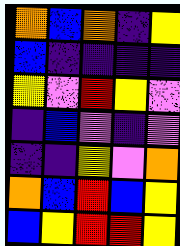[["orange", "blue", "orange", "indigo", "yellow"], ["blue", "indigo", "indigo", "indigo", "indigo"], ["yellow", "violet", "red", "yellow", "violet"], ["indigo", "blue", "violet", "indigo", "violet"], ["indigo", "indigo", "yellow", "violet", "orange"], ["orange", "blue", "red", "blue", "yellow"], ["blue", "yellow", "red", "red", "yellow"]]